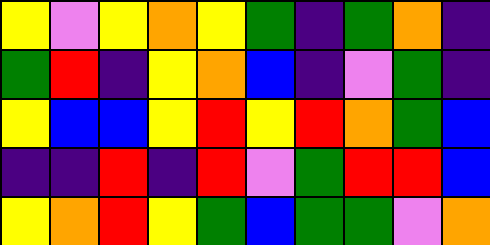[["yellow", "violet", "yellow", "orange", "yellow", "green", "indigo", "green", "orange", "indigo"], ["green", "red", "indigo", "yellow", "orange", "blue", "indigo", "violet", "green", "indigo"], ["yellow", "blue", "blue", "yellow", "red", "yellow", "red", "orange", "green", "blue"], ["indigo", "indigo", "red", "indigo", "red", "violet", "green", "red", "red", "blue"], ["yellow", "orange", "red", "yellow", "green", "blue", "green", "green", "violet", "orange"]]